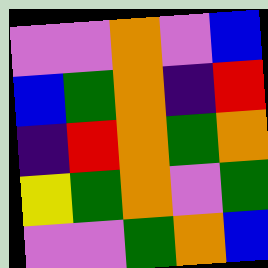[["violet", "violet", "orange", "violet", "blue"], ["blue", "green", "orange", "indigo", "red"], ["indigo", "red", "orange", "green", "orange"], ["yellow", "green", "orange", "violet", "green"], ["violet", "violet", "green", "orange", "blue"]]